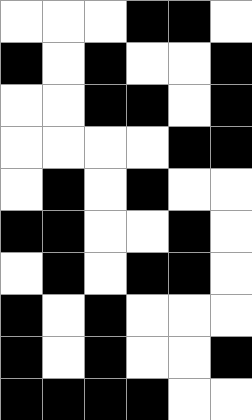[["white", "white", "white", "black", "black", "white"], ["black", "white", "black", "white", "white", "black"], ["white", "white", "black", "black", "white", "black"], ["white", "white", "white", "white", "black", "black"], ["white", "black", "white", "black", "white", "white"], ["black", "black", "white", "white", "black", "white"], ["white", "black", "white", "black", "black", "white"], ["black", "white", "black", "white", "white", "white"], ["black", "white", "black", "white", "white", "black"], ["black", "black", "black", "black", "white", "white"]]